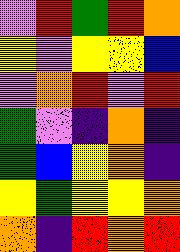[["violet", "red", "green", "red", "orange"], ["yellow", "violet", "yellow", "yellow", "blue"], ["violet", "orange", "red", "violet", "red"], ["green", "violet", "indigo", "orange", "indigo"], ["green", "blue", "yellow", "orange", "indigo"], ["yellow", "green", "yellow", "yellow", "orange"], ["orange", "indigo", "red", "orange", "red"]]